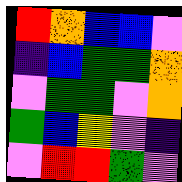[["red", "orange", "blue", "blue", "violet"], ["indigo", "blue", "green", "green", "orange"], ["violet", "green", "green", "violet", "orange"], ["green", "blue", "yellow", "violet", "indigo"], ["violet", "red", "red", "green", "violet"]]